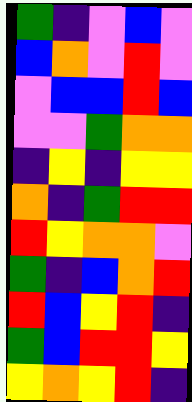[["green", "indigo", "violet", "blue", "violet"], ["blue", "orange", "violet", "red", "violet"], ["violet", "blue", "blue", "red", "blue"], ["violet", "violet", "green", "orange", "orange"], ["indigo", "yellow", "indigo", "yellow", "yellow"], ["orange", "indigo", "green", "red", "red"], ["red", "yellow", "orange", "orange", "violet"], ["green", "indigo", "blue", "orange", "red"], ["red", "blue", "yellow", "red", "indigo"], ["green", "blue", "red", "red", "yellow"], ["yellow", "orange", "yellow", "red", "indigo"]]